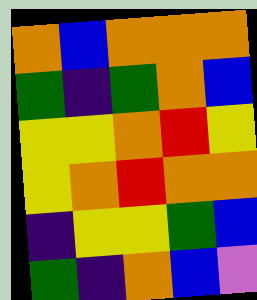[["orange", "blue", "orange", "orange", "orange"], ["green", "indigo", "green", "orange", "blue"], ["yellow", "yellow", "orange", "red", "yellow"], ["yellow", "orange", "red", "orange", "orange"], ["indigo", "yellow", "yellow", "green", "blue"], ["green", "indigo", "orange", "blue", "violet"]]